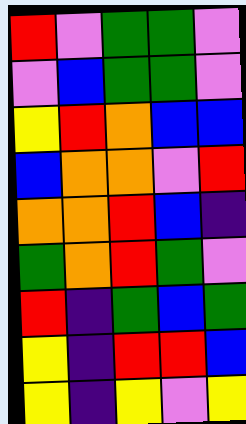[["red", "violet", "green", "green", "violet"], ["violet", "blue", "green", "green", "violet"], ["yellow", "red", "orange", "blue", "blue"], ["blue", "orange", "orange", "violet", "red"], ["orange", "orange", "red", "blue", "indigo"], ["green", "orange", "red", "green", "violet"], ["red", "indigo", "green", "blue", "green"], ["yellow", "indigo", "red", "red", "blue"], ["yellow", "indigo", "yellow", "violet", "yellow"]]